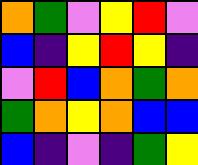[["orange", "green", "violet", "yellow", "red", "violet"], ["blue", "indigo", "yellow", "red", "yellow", "indigo"], ["violet", "red", "blue", "orange", "green", "orange"], ["green", "orange", "yellow", "orange", "blue", "blue"], ["blue", "indigo", "violet", "indigo", "green", "yellow"]]